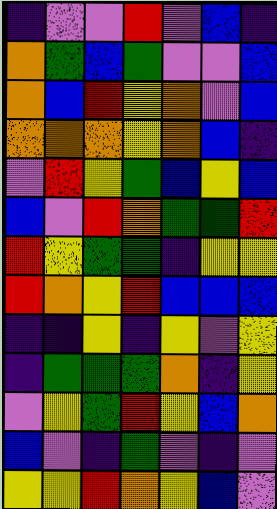[["indigo", "violet", "violet", "red", "violet", "blue", "indigo"], ["orange", "green", "blue", "green", "violet", "violet", "blue"], ["orange", "blue", "red", "yellow", "orange", "violet", "blue"], ["orange", "orange", "orange", "yellow", "orange", "blue", "indigo"], ["violet", "red", "yellow", "green", "blue", "yellow", "blue"], ["blue", "violet", "red", "orange", "green", "green", "red"], ["red", "yellow", "green", "green", "indigo", "yellow", "yellow"], ["red", "orange", "yellow", "red", "blue", "blue", "blue"], ["indigo", "indigo", "yellow", "indigo", "yellow", "violet", "yellow"], ["indigo", "green", "green", "green", "orange", "indigo", "yellow"], ["violet", "yellow", "green", "red", "yellow", "blue", "orange"], ["blue", "violet", "indigo", "green", "violet", "indigo", "violet"], ["yellow", "yellow", "red", "orange", "yellow", "blue", "violet"]]